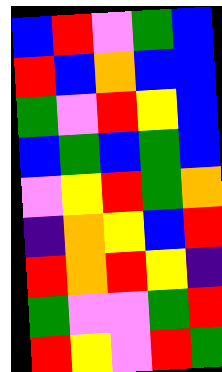[["blue", "red", "violet", "green", "blue"], ["red", "blue", "orange", "blue", "blue"], ["green", "violet", "red", "yellow", "blue"], ["blue", "green", "blue", "green", "blue"], ["violet", "yellow", "red", "green", "orange"], ["indigo", "orange", "yellow", "blue", "red"], ["red", "orange", "red", "yellow", "indigo"], ["green", "violet", "violet", "green", "red"], ["red", "yellow", "violet", "red", "green"]]